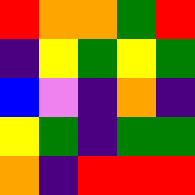[["red", "orange", "orange", "green", "red"], ["indigo", "yellow", "green", "yellow", "green"], ["blue", "violet", "indigo", "orange", "indigo"], ["yellow", "green", "indigo", "green", "green"], ["orange", "indigo", "red", "red", "red"]]